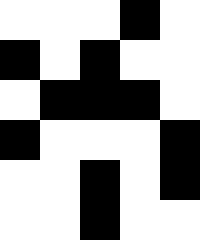[["white", "white", "white", "black", "white"], ["black", "white", "black", "white", "white"], ["white", "black", "black", "black", "white"], ["black", "white", "white", "white", "black"], ["white", "white", "black", "white", "black"], ["white", "white", "black", "white", "white"]]